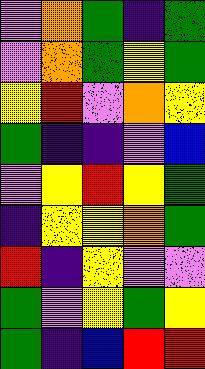[["violet", "orange", "green", "indigo", "green"], ["violet", "orange", "green", "yellow", "green"], ["yellow", "red", "violet", "orange", "yellow"], ["green", "indigo", "indigo", "violet", "blue"], ["violet", "yellow", "red", "yellow", "green"], ["indigo", "yellow", "yellow", "orange", "green"], ["red", "indigo", "yellow", "violet", "violet"], ["green", "violet", "yellow", "green", "yellow"], ["green", "indigo", "blue", "red", "red"]]